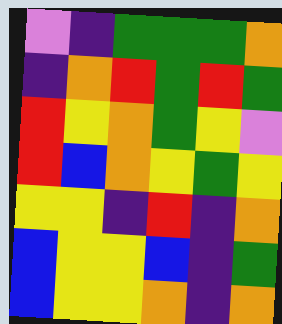[["violet", "indigo", "green", "green", "green", "orange"], ["indigo", "orange", "red", "green", "red", "green"], ["red", "yellow", "orange", "green", "yellow", "violet"], ["red", "blue", "orange", "yellow", "green", "yellow"], ["yellow", "yellow", "indigo", "red", "indigo", "orange"], ["blue", "yellow", "yellow", "blue", "indigo", "green"], ["blue", "yellow", "yellow", "orange", "indigo", "orange"]]